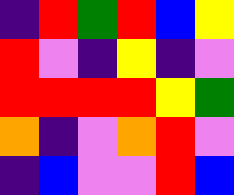[["indigo", "red", "green", "red", "blue", "yellow"], ["red", "violet", "indigo", "yellow", "indigo", "violet"], ["red", "red", "red", "red", "yellow", "green"], ["orange", "indigo", "violet", "orange", "red", "violet"], ["indigo", "blue", "violet", "violet", "red", "blue"]]